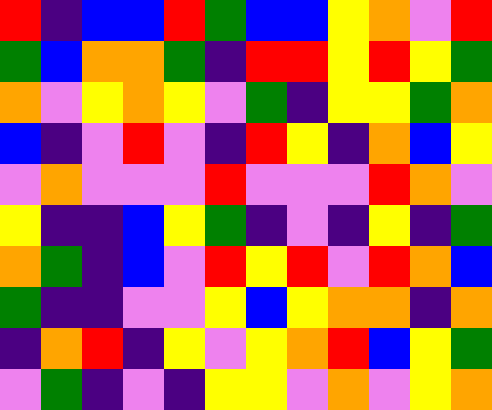[["red", "indigo", "blue", "blue", "red", "green", "blue", "blue", "yellow", "orange", "violet", "red"], ["green", "blue", "orange", "orange", "green", "indigo", "red", "red", "yellow", "red", "yellow", "green"], ["orange", "violet", "yellow", "orange", "yellow", "violet", "green", "indigo", "yellow", "yellow", "green", "orange"], ["blue", "indigo", "violet", "red", "violet", "indigo", "red", "yellow", "indigo", "orange", "blue", "yellow"], ["violet", "orange", "violet", "violet", "violet", "red", "violet", "violet", "violet", "red", "orange", "violet"], ["yellow", "indigo", "indigo", "blue", "yellow", "green", "indigo", "violet", "indigo", "yellow", "indigo", "green"], ["orange", "green", "indigo", "blue", "violet", "red", "yellow", "red", "violet", "red", "orange", "blue"], ["green", "indigo", "indigo", "violet", "violet", "yellow", "blue", "yellow", "orange", "orange", "indigo", "orange"], ["indigo", "orange", "red", "indigo", "yellow", "violet", "yellow", "orange", "red", "blue", "yellow", "green"], ["violet", "green", "indigo", "violet", "indigo", "yellow", "yellow", "violet", "orange", "violet", "yellow", "orange"]]